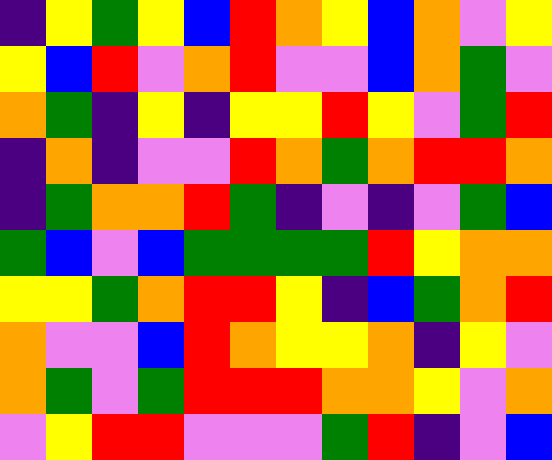[["indigo", "yellow", "green", "yellow", "blue", "red", "orange", "yellow", "blue", "orange", "violet", "yellow"], ["yellow", "blue", "red", "violet", "orange", "red", "violet", "violet", "blue", "orange", "green", "violet"], ["orange", "green", "indigo", "yellow", "indigo", "yellow", "yellow", "red", "yellow", "violet", "green", "red"], ["indigo", "orange", "indigo", "violet", "violet", "red", "orange", "green", "orange", "red", "red", "orange"], ["indigo", "green", "orange", "orange", "red", "green", "indigo", "violet", "indigo", "violet", "green", "blue"], ["green", "blue", "violet", "blue", "green", "green", "green", "green", "red", "yellow", "orange", "orange"], ["yellow", "yellow", "green", "orange", "red", "red", "yellow", "indigo", "blue", "green", "orange", "red"], ["orange", "violet", "violet", "blue", "red", "orange", "yellow", "yellow", "orange", "indigo", "yellow", "violet"], ["orange", "green", "violet", "green", "red", "red", "red", "orange", "orange", "yellow", "violet", "orange"], ["violet", "yellow", "red", "red", "violet", "violet", "violet", "green", "red", "indigo", "violet", "blue"]]